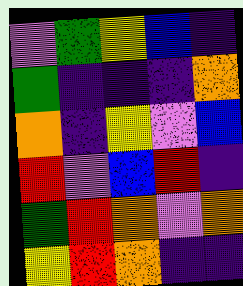[["violet", "green", "yellow", "blue", "indigo"], ["green", "indigo", "indigo", "indigo", "orange"], ["orange", "indigo", "yellow", "violet", "blue"], ["red", "violet", "blue", "red", "indigo"], ["green", "red", "orange", "violet", "orange"], ["yellow", "red", "orange", "indigo", "indigo"]]